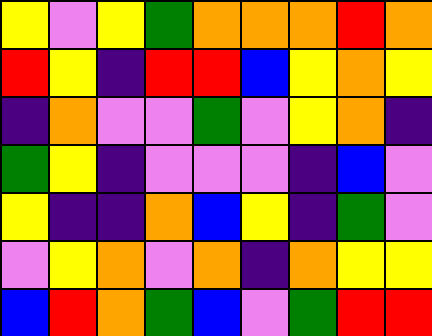[["yellow", "violet", "yellow", "green", "orange", "orange", "orange", "red", "orange"], ["red", "yellow", "indigo", "red", "red", "blue", "yellow", "orange", "yellow"], ["indigo", "orange", "violet", "violet", "green", "violet", "yellow", "orange", "indigo"], ["green", "yellow", "indigo", "violet", "violet", "violet", "indigo", "blue", "violet"], ["yellow", "indigo", "indigo", "orange", "blue", "yellow", "indigo", "green", "violet"], ["violet", "yellow", "orange", "violet", "orange", "indigo", "orange", "yellow", "yellow"], ["blue", "red", "orange", "green", "blue", "violet", "green", "red", "red"]]